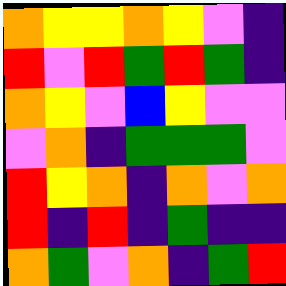[["orange", "yellow", "yellow", "orange", "yellow", "violet", "indigo"], ["red", "violet", "red", "green", "red", "green", "indigo"], ["orange", "yellow", "violet", "blue", "yellow", "violet", "violet"], ["violet", "orange", "indigo", "green", "green", "green", "violet"], ["red", "yellow", "orange", "indigo", "orange", "violet", "orange"], ["red", "indigo", "red", "indigo", "green", "indigo", "indigo"], ["orange", "green", "violet", "orange", "indigo", "green", "red"]]